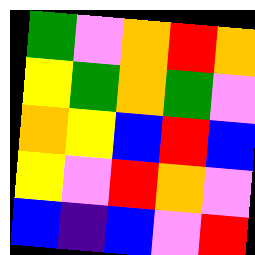[["green", "violet", "orange", "red", "orange"], ["yellow", "green", "orange", "green", "violet"], ["orange", "yellow", "blue", "red", "blue"], ["yellow", "violet", "red", "orange", "violet"], ["blue", "indigo", "blue", "violet", "red"]]